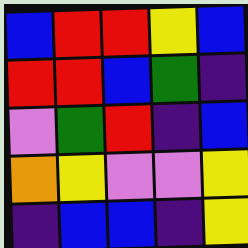[["blue", "red", "red", "yellow", "blue"], ["red", "red", "blue", "green", "indigo"], ["violet", "green", "red", "indigo", "blue"], ["orange", "yellow", "violet", "violet", "yellow"], ["indigo", "blue", "blue", "indigo", "yellow"]]